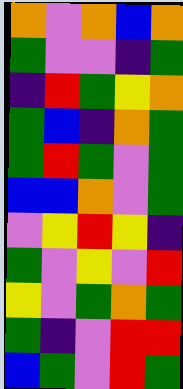[["orange", "violet", "orange", "blue", "orange"], ["green", "violet", "violet", "indigo", "green"], ["indigo", "red", "green", "yellow", "orange"], ["green", "blue", "indigo", "orange", "green"], ["green", "red", "green", "violet", "green"], ["blue", "blue", "orange", "violet", "green"], ["violet", "yellow", "red", "yellow", "indigo"], ["green", "violet", "yellow", "violet", "red"], ["yellow", "violet", "green", "orange", "green"], ["green", "indigo", "violet", "red", "red"], ["blue", "green", "violet", "red", "green"]]